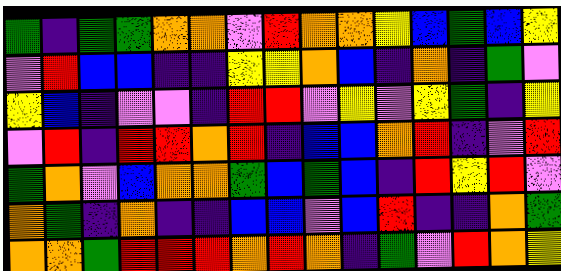[["green", "indigo", "green", "green", "orange", "orange", "violet", "red", "orange", "orange", "yellow", "blue", "green", "blue", "yellow"], ["violet", "red", "blue", "blue", "indigo", "indigo", "yellow", "yellow", "orange", "blue", "indigo", "orange", "indigo", "green", "violet"], ["yellow", "blue", "indigo", "violet", "violet", "indigo", "red", "red", "violet", "yellow", "violet", "yellow", "green", "indigo", "yellow"], ["violet", "red", "indigo", "red", "red", "orange", "red", "indigo", "blue", "blue", "orange", "red", "indigo", "violet", "red"], ["green", "orange", "violet", "blue", "orange", "orange", "green", "blue", "green", "blue", "indigo", "red", "yellow", "red", "violet"], ["orange", "green", "indigo", "orange", "indigo", "indigo", "blue", "blue", "violet", "blue", "red", "indigo", "indigo", "orange", "green"], ["orange", "orange", "green", "red", "red", "red", "orange", "red", "orange", "indigo", "green", "violet", "red", "orange", "yellow"]]